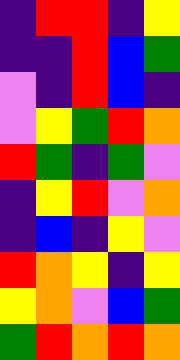[["indigo", "red", "red", "indigo", "yellow"], ["indigo", "indigo", "red", "blue", "green"], ["violet", "indigo", "red", "blue", "indigo"], ["violet", "yellow", "green", "red", "orange"], ["red", "green", "indigo", "green", "violet"], ["indigo", "yellow", "red", "violet", "orange"], ["indigo", "blue", "indigo", "yellow", "violet"], ["red", "orange", "yellow", "indigo", "yellow"], ["yellow", "orange", "violet", "blue", "green"], ["green", "red", "orange", "red", "orange"]]